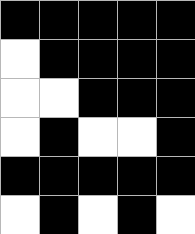[["black", "black", "black", "black", "black"], ["white", "black", "black", "black", "black"], ["white", "white", "black", "black", "black"], ["white", "black", "white", "white", "black"], ["black", "black", "black", "black", "black"], ["white", "black", "white", "black", "white"]]